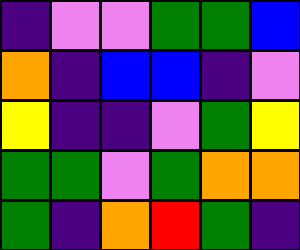[["indigo", "violet", "violet", "green", "green", "blue"], ["orange", "indigo", "blue", "blue", "indigo", "violet"], ["yellow", "indigo", "indigo", "violet", "green", "yellow"], ["green", "green", "violet", "green", "orange", "orange"], ["green", "indigo", "orange", "red", "green", "indigo"]]